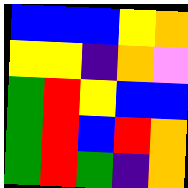[["blue", "blue", "blue", "yellow", "orange"], ["yellow", "yellow", "indigo", "orange", "violet"], ["green", "red", "yellow", "blue", "blue"], ["green", "red", "blue", "red", "orange"], ["green", "red", "green", "indigo", "orange"]]